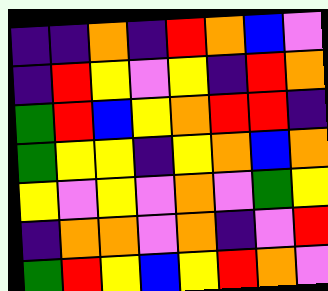[["indigo", "indigo", "orange", "indigo", "red", "orange", "blue", "violet"], ["indigo", "red", "yellow", "violet", "yellow", "indigo", "red", "orange"], ["green", "red", "blue", "yellow", "orange", "red", "red", "indigo"], ["green", "yellow", "yellow", "indigo", "yellow", "orange", "blue", "orange"], ["yellow", "violet", "yellow", "violet", "orange", "violet", "green", "yellow"], ["indigo", "orange", "orange", "violet", "orange", "indigo", "violet", "red"], ["green", "red", "yellow", "blue", "yellow", "red", "orange", "violet"]]